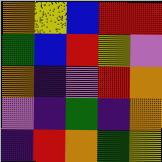[["orange", "yellow", "blue", "red", "red"], ["green", "blue", "red", "yellow", "violet"], ["orange", "indigo", "violet", "red", "orange"], ["violet", "indigo", "green", "indigo", "orange"], ["indigo", "red", "orange", "green", "yellow"]]